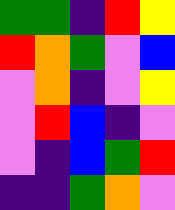[["green", "green", "indigo", "red", "yellow"], ["red", "orange", "green", "violet", "blue"], ["violet", "orange", "indigo", "violet", "yellow"], ["violet", "red", "blue", "indigo", "violet"], ["violet", "indigo", "blue", "green", "red"], ["indigo", "indigo", "green", "orange", "violet"]]